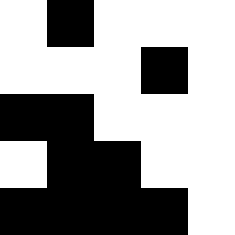[["white", "black", "white", "white", "white"], ["white", "white", "white", "black", "white"], ["black", "black", "white", "white", "white"], ["white", "black", "black", "white", "white"], ["black", "black", "black", "black", "white"]]